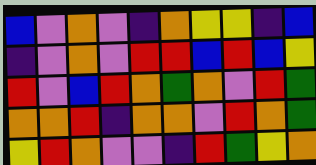[["blue", "violet", "orange", "violet", "indigo", "orange", "yellow", "yellow", "indigo", "blue"], ["indigo", "violet", "orange", "violet", "red", "red", "blue", "red", "blue", "yellow"], ["red", "violet", "blue", "red", "orange", "green", "orange", "violet", "red", "green"], ["orange", "orange", "red", "indigo", "orange", "orange", "violet", "red", "orange", "green"], ["yellow", "red", "orange", "violet", "violet", "indigo", "red", "green", "yellow", "orange"]]